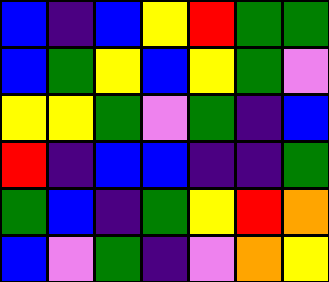[["blue", "indigo", "blue", "yellow", "red", "green", "green"], ["blue", "green", "yellow", "blue", "yellow", "green", "violet"], ["yellow", "yellow", "green", "violet", "green", "indigo", "blue"], ["red", "indigo", "blue", "blue", "indigo", "indigo", "green"], ["green", "blue", "indigo", "green", "yellow", "red", "orange"], ["blue", "violet", "green", "indigo", "violet", "orange", "yellow"]]